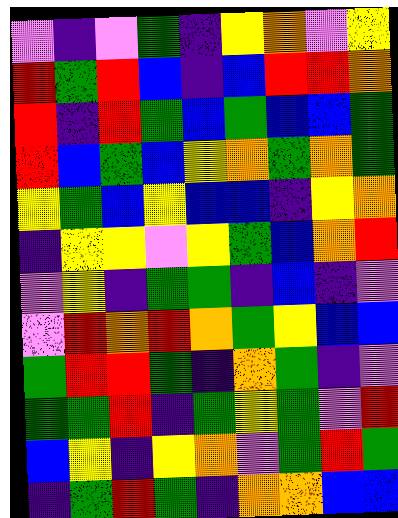[["violet", "indigo", "violet", "green", "indigo", "yellow", "orange", "violet", "yellow"], ["red", "green", "red", "blue", "indigo", "blue", "red", "red", "orange"], ["red", "indigo", "red", "green", "blue", "green", "blue", "blue", "green"], ["red", "blue", "green", "blue", "yellow", "orange", "green", "orange", "green"], ["yellow", "green", "blue", "yellow", "blue", "blue", "indigo", "yellow", "orange"], ["indigo", "yellow", "yellow", "violet", "yellow", "green", "blue", "orange", "red"], ["violet", "yellow", "indigo", "green", "green", "indigo", "blue", "indigo", "violet"], ["violet", "red", "orange", "red", "orange", "green", "yellow", "blue", "blue"], ["green", "red", "red", "green", "indigo", "orange", "green", "indigo", "violet"], ["green", "green", "red", "indigo", "green", "yellow", "green", "violet", "red"], ["blue", "yellow", "indigo", "yellow", "orange", "violet", "green", "red", "green"], ["indigo", "green", "red", "green", "indigo", "orange", "orange", "blue", "blue"]]